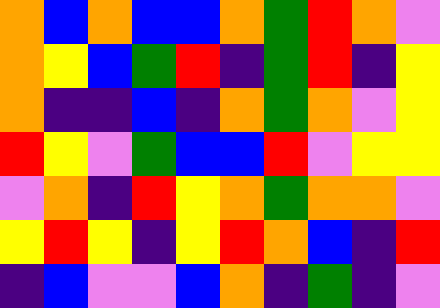[["orange", "blue", "orange", "blue", "blue", "orange", "green", "red", "orange", "violet"], ["orange", "yellow", "blue", "green", "red", "indigo", "green", "red", "indigo", "yellow"], ["orange", "indigo", "indigo", "blue", "indigo", "orange", "green", "orange", "violet", "yellow"], ["red", "yellow", "violet", "green", "blue", "blue", "red", "violet", "yellow", "yellow"], ["violet", "orange", "indigo", "red", "yellow", "orange", "green", "orange", "orange", "violet"], ["yellow", "red", "yellow", "indigo", "yellow", "red", "orange", "blue", "indigo", "red"], ["indigo", "blue", "violet", "violet", "blue", "orange", "indigo", "green", "indigo", "violet"]]